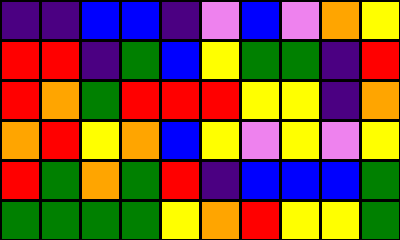[["indigo", "indigo", "blue", "blue", "indigo", "violet", "blue", "violet", "orange", "yellow"], ["red", "red", "indigo", "green", "blue", "yellow", "green", "green", "indigo", "red"], ["red", "orange", "green", "red", "red", "red", "yellow", "yellow", "indigo", "orange"], ["orange", "red", "yellow", "orange", "blue", "yellow", "violet", "yellow", "violet", "yellow"], ["red", "green", "orange", "green", "red", "indigo", "blue", "blue", "blue", "green"], ["green", "green", "green", "green", "yellow", "orange", "red", "yellow", "yellow", "green"]]